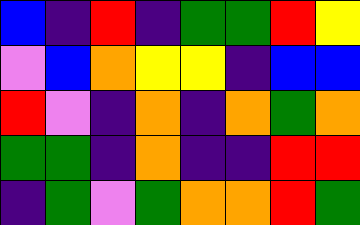[["blue", "indigo", "red", "indigo", "green", "green", "red", "yellow"], ["violet", "blue", "orange", "yellow", "yellow", "indigo", "blue", "blue"], ["red", "violet", "indigo", "orange", "indigo", "orange", "green", "orange"], ["green", "green", "indigo", "orange", "indigo", "indigo", "red", "red"], ["indigo", "green", "violet", "green", "orange", "orange", "red", "green"]]